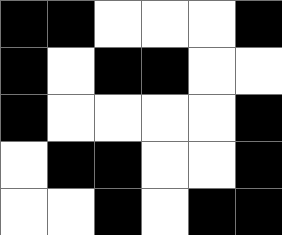[["black", "black", "white", "white", "white", "black"], ["black", "white", "black", "black", "white", "white"], ["black", "white", "white", "white", "white", "black"], ["white", "black", "black", "white", "white", "black"], ["white", "white", "black", "white", "black", "black"]]